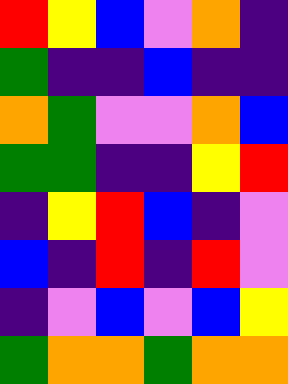[["red", "yellow", "blue", "violet", "orange", "indigo"], ["green", "indigo", "indigo", "blue", "indigo", "indigo"], ["orange", "green", "violet", "violet", "orange", "blue"], ["green", "green", "indigo", "indigo", "yellow", "red"], ["indigo", "yellow", "red", "blue", "indigo", "violet"], ["blue", "indigo", "red", "indigo", "red", "violet"], ["indigo", "violet", "blue", "violet", "blue", "yellow"], ["green", "orange", "orange", "green", "orange", "orange"]]